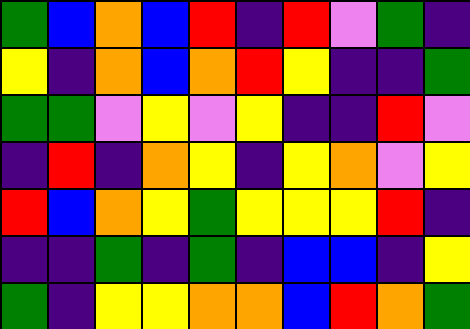[["green", "blue", "orange", "blue", "red", "indigo", "red", "violet", "green", "indigo"], ["yellow", "indigo", "orange", "blue", "orange", "red", "yellow", "indigo", "indigo", "green"], ["green", "green", "violet", "yellow", "violet", "yellow", "indigo", "indigo", "red", "violet"], ["indigo", "red", "indigo", "orange", "yellow", "indigo", "yellow", "orange", "violet", "yellow"], ["red", "blue", "orange", "yellow", "green", "yellow", "yellow", "yellow", "red", "indigo"], ["indigo", "indigo", "green", "indigo", "green", "indigo", "blue", "blue", "indigo", "yellow"], ["green", "indigo", "yellow", "yellow", "orange", "orange", "blue", "red", "orange", "green"]]